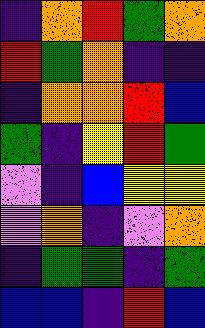[["indigo", "orange", "red", "green", "orange"], ["red", "green", "orange", "indigo", "indigo"], ["indigo", "orange", "orange", "red", "blue"], ["green", "indigo", "yellow", "red", "green"], ["violet", "indigo", "blue", "yellow", "yellow"], ["violet", "orange", "indigo", "violet", "orange"], ["indigo", "green", "green", "indigo", "green"], ["blue", "blue", "indigo", "red", "blue"]]